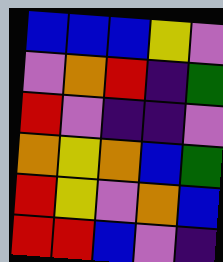[["blue", "blue", "blue", "yellow", "violet"], ["violet", "orange", "red", "indigo", "green"], ["red", "violet", "indigo", "indigo", "violet"], ["orange", "yellow", "orange", "blue", "green"], ["red", "yellow", "violet", "orange", "blue"], ["red", "red", "blue", "violet", "indigo"]]